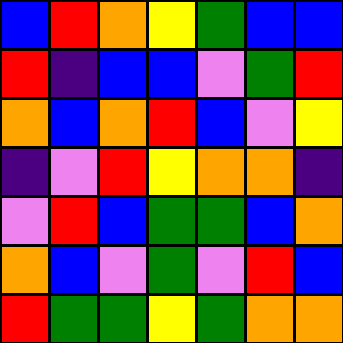[["blue", "red", "orange", "yellow", "green", "blue", "blue"], ["red", "indigo", "blue", "blue", "violet", "green", "red"], ["orange", "blue", "orange", "red", "blue", "violet", "yellow"], ["indigo", "violet", "red", "yellow", "orange", "orange", "indigo"], ["violet", "red", "blue", "green", "green", "blue", "orange"], ["orange", "blue", "violet", "green", "violet", "red", "blue"], ["red", "green", "green", "yellow", "green", "orange", "orange"]]